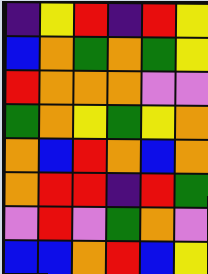[["indigo", "yellow", "red", "indigo", "red", "yellow"], ["blue", "orange", "green", "orange", "green", "yellow"], ["red", "orange", "orange", "orange", "violet", "violet"], ["green", "orange", "yellow", "green", "yellow", "orange"], ["orange", "blue", "red", "orange", "blue", "orange"], ["orange", "red", "red", "indigo", "red", "green"], ["violet", "red", "violet", "green", "orange", "violet"], ["blue", "blue", "orange", "red", "blue", "yellow"]]